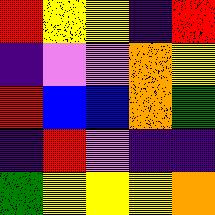[["red", "yellow", "yellow", "indigo", "red"], ["indigo", "violet", "violet", "orange", "yellow"], ["red", "blue", "blue", "orange", "green"], ["indigo", "red", "violet", "indigo", "indigo"], ["green", "yellow", "yellow", "yellow", "orange"]]